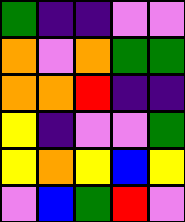[["green", "indigo", "indigo", "violet", "violet"], ["orange", "violet", "orange", "green", "green"], ["orange", "orange", "red", "indigo", "indigo"], ["yellow", "indigo", "violet", "violet", "green"], ["yellow", "orange", "yellow", "blue", "yellow"], ["violet", "blue", "green", "red", "violet"]]